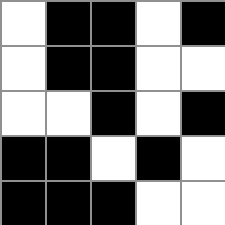[["white", "black", "black", "white", "black"], ["white", "black", "black", "white", "white"], ["white", "white", "black", "white", "black"], ["black", "black", "white", "black", "white"], ["black", "black", "black", "white", "white"]]